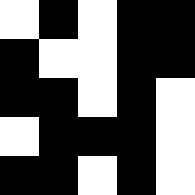[["white", "black", "white", "black", "black"], ["black", "white", "white", "black", "black"], ["black", "black", "white", "black", "white"], ["white", "black", "black", "black", "white"], ["black", "black", "white", "black", "white"]]